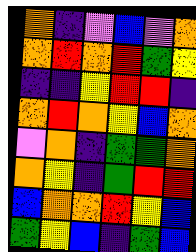[["orange", "indigo", "violet", "blue", "violet", "orange"], ["orange", "red", "orange", "red", "green", "yellow"], ["indigo", "indigo", "yellow", "red", "red", "indigo"], ["orange", "red", "orange", "yellow", "blue", "orange"], ["violet", "orange", "indigo", "green", "green", "orange"], ["orange", "yellow", "indigo", "green", "red", "red"], ["blue", "orange", "orange", "red", "yellow", "blue"], ["green", "yellow", "blue", "indigo", "green", "blue"]]